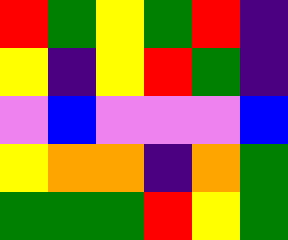[["red", "green", "yellow", "green", "red", "indigo"], ["yellow", "indigo", "yellow", "red", "green", "indigo"], ["violet", "blue", "violet", "violet", "violet", "blue"], ["yellow", "orange", "orange", "indigo", "orange", "green"], ["green", "green", "green", "red", "yellow", "green"]]